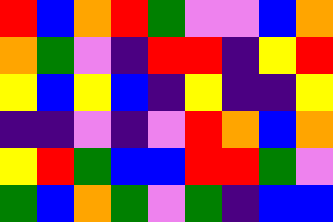[["red", "blue", "orange", "red", "green", "violet", "violet", "blue", "orange"], ["orange", "green", "violet", "indigo", "red", "red", "indigo", "yellow", "red"], ["yellow", "blue", "yellow", "blue", "indigo", "yellow", "indigo", "indigo", "yellow"], ["indigo", "indigo", "violet", "indigo", "violet", "red", "orange", "blue", "orange"], ["yellow", "red", "green", "blue", "blue", "red", "red", "green", "violet"], ["green", "blue", "orange", "green", "violet", "green", "indigo", "blue", "blue"]]